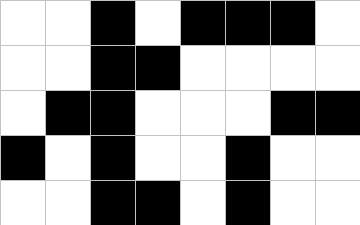[["white", "white", "black", "white", "black", "black", "black", "white"], ["white", "white", "black", "black", "white", "white", "white", "white"], ["white", "black", "black", "white", "white", "white", "black", "black"], ["black", "white", "black", "white", "white", "black", "white", "white"], ["white", "white", "black", "black", "white", "black", "white", "white"]]